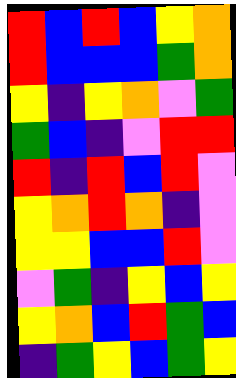[["red", "blue", "red", "blue", "yellow", "orange"], ["red", "blue", "blue", "blue", "green", "orange"], ["yellow", "indigo", "yellow", "orange", "violet", "green"], ["green", "blue", "indigo", "violet", "red", "red"], ["red", "indigo", "red", "blue", "red", "violet"], ["yellow", "orange", "red", "orange", "indigo", "violet"], ["yellow", "yellow", "blue", "blue", "red", "violet"], ["violet", "green", "indigo", "yellow", "blue", "yellow"], ["yellow", "orange", "blue", "red", "green", "blue"], ["indigo", "green", "yellow", "blue", "green", "yellow"]]